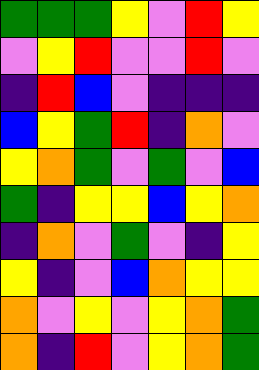[["green", "green", "green", "yellow", "violet", "red", "yellow"], ["violet", "yellow", "red", "violet", "violet", "red", "violet"], ["indigo", "red", "blue", "violet", "indigo", "indigo", "indigo"], ["blue", "yellow", "green", "red", "indigo", "orange", "violet"], ["yellow", "orange", "green", "violet", "green", "violet", "blue"], ["green", "indigo", "yellow", "yellow", "blue", "yellow", "orange"], ["indigo", "orange", "violet", "green", "violet", "indigo", "yellow"], ["yellow", "indigo", "violet", "blue", "orange", "yellow", "yellow"], ["orange", "violet", "yellow", "violet", "yellow", "orange", "green"], ["orange", "indigo", "red", "violet", "yellow", "orange", "green"]]